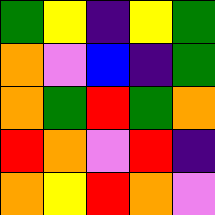[["green", "yellow", "indigo", "yellow", "green"], ["orange", "violet", "blue", "indigo", "green"], ["orange", "green", "red", "green", "orange"], ["red", "orange", "violet", "red", "indigo"], ["orange", "yellow", "red", "orange", "violet"]]